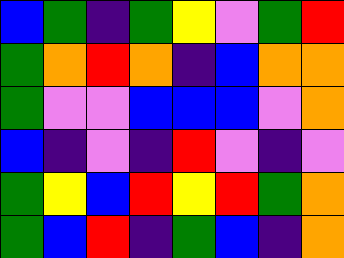[["blue", "green", "indigo", "green", "yellow", "violet", "green", "red"], ["green", "orange", "red", "orange", "indigo", "blue", "orange", "orange"], ["green", "violet", "violet", "blue", "blue", "blue", "violet", "orange"], ["blue", "indigo", "violet", "indigo", "red", "violet", "indigo", "violet"], ["green", "yellow", "blue", "red", "yellow", "red", "green", "orange"], ["green", "blue", "red", "indigo", "green", "blue", "indigo", "orange"]]